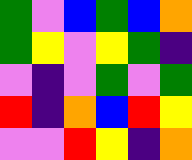[["green", "violet", "blue", "green", "blue", "orange"], ["green", "yellow", "violet", "yellow", "green", "indigo"], ["violet", "indigo", "violet", "green", "violet", "green"], ["red", "indigo", "orange", "blue", "red", "yellow"], ["violet", "violet", "red", "yellow", "indigo", "orange"]]